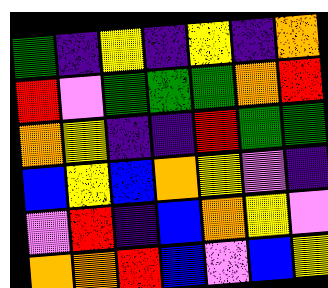[["green", "indigo", "yellow", "indigo", "yellow", "indigo", "orange"], ["red", "violet", "green", "green", "green", "orange", "red"], ["orange", "yellow", "indigo", "indigo", "red", "green", "green"], ["blue", "yellow", "blue", "orange", "yellow", "violet", "indigo"], ["violet", "red", "indigo", "blue", "orange", "yellow", "violet"], ["orange", "orange", "red", "blue", "violet", "blue", "yellow"]]